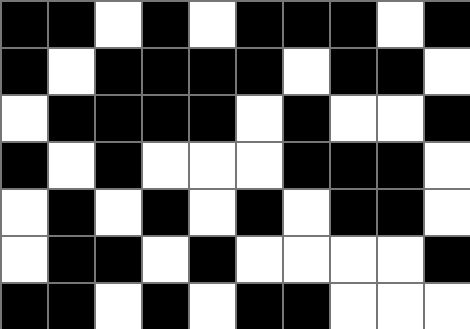[["black", "black", "white", "black", "white", "black", "black", "black", "white", "black"], ["black", "white", "black", "black", "black", "black", "white", "black", "black", "white"], ["white", "black", "black", "black", "black", "white", "black", "white", "white", "black"], ["black", "white", "black", "white", "white", "white", "black", "black", "black", "white"], ["white", "black", "white", "black", "white", "black", "white", "black", "black", "white"], ["white", "black", "black", "white", "black", "white", "white", "white", "white", "black"], ["black", "black", "white", "black", "white", "black", "black", "white", "white", "white"]]